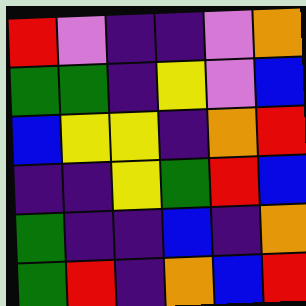[["red", "violet", "indigo", "indigo", "violet", "orange"], ["green", "green", "indigo", "yellow", "violet", "blue"], ["blue", "yellow", "yellow", "indigo", "orange", "red"], ["indigo", "indigo", "yellow", "green", "red", "blue"], ["green", "indigo", "indigo", "blue", "indigo", "orange"], ["green", "red", "indigo", "orange", "blue", "red"]]